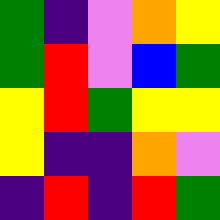[["green", "indigo", "violet", "orange", "yellow"], ["green", "red", "violet", "blue", "green"], ["yellow", "red", "green", "yellow", "yellow"], ["yellow", "indigo", "indigo", "orange", "violet"], ["indigo", "red", "indigo", "red", "green"]]